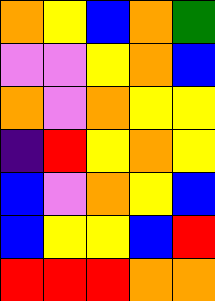[["orange", "yellow", "blue", "orange", "green"], ["violet", "violet", "yellow", "orange", "blue"], ["orange", "violet", "orange", "yellow", "yellow"], ["indigo", "red", "yellow", "orange", "yellow"], ["blue", "violet", "orange", "yellow", "blue"], ["blue", "yellow", "yellow", "blue", "red"], ["red", "red", "red", "orange", "orange"]]